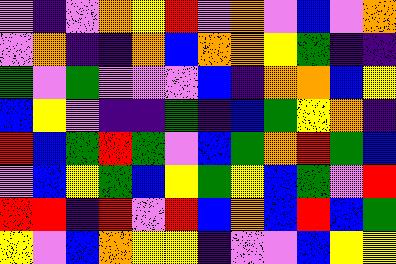[["violet", "indigo", "violet", "orange", "yellow", "red", "violet", "orange", "violet", "blue", "violet", "orange"], ["violet", "orange", "indigo", "indigo", "orange", "blue", "orange", "orange", "yellow", "green", "indigo", "indigo"], ["green", "violet", "green", "violet", "violet", "violet", "blue", "indigo", "orange", "orange", "blue", "yellow"], ["blue", "yellow", "violet", "indigo", "indigo", "green", "indigo", "blue", "green", "yellow", "orange", "indigo"], ["red", "blue", "green", "red", "green", "violet", "blue", "green", "orange", "red", "green", "blue"], ["violet", "blue", "yellow", "green", "blue", "yellow", "green", "yellow", "blue", "green", "violet", "red"], ["red", "red", "indigo", "red", "violet", "red", "blue", "orange", "blue", "red", "blue", "green"], ["yellow", "violet", "blue", "orange", "yellow", "yellow", "indigo", "violet", "violet", "blue", "yellow", "yellow"]]